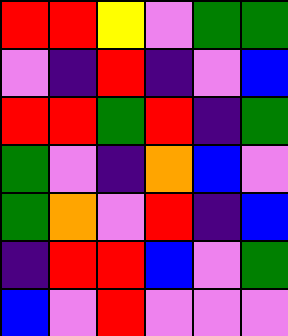[["red", "red", "yellow", "violet", "green", "green"], ["violet", "indigo", "red", "indigo", "violet", "blue"], ["red", "red", "green", "red", "indigo", "green"], ["green", "violet", "indigo", "orange", "blue", "violet"], ["green", "orange", "violet", "red", "indigo", "blue"], ["indigo", "red", "red", "blue", "violet", "green"], ["blue", "violet", "red", "violet", "violet", "violet"]]